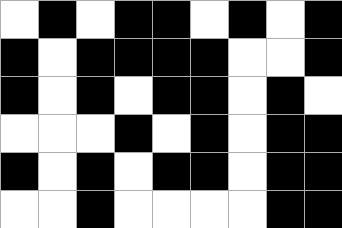[["white", "black", "white", "black", "black", "white", "black", "white", "black"], ["black", "white", "black", "black", "black", "black", "white", "white", "black"], ["black", "white", "black", "white", "black", "black", "white", "black", "white"], ["white", "white", "white", "black", "white", "black", "white", "black", "black"], ["black", "white", "black", "white", "black", "black", "white", "black", "black"], ["white", "white", "black", "white", "white", "white", "white", "black", "black"]]